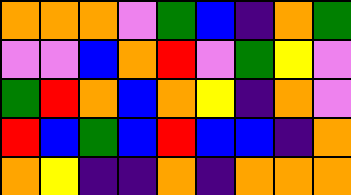[["orange", "orange", "orange", "violet", "green", "blue", "indigo", "orange", "green"], ["violet", "violet", "blue", "orange", "red", "violet", "green", "yellow", "violet"], ["green", "red", "orange", "blue", "orange", "yellow", "indigo", "orange", "violet"], ["red", "blue", "green", "blue", "red", "blue", "blue", "indigo", "orange"], ["orange", "yellow", "indigo", "indigo", "orange", "indigo", "orange", "orange", "orange"]]